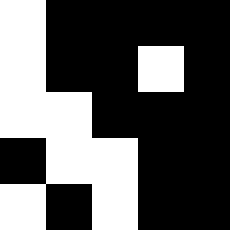[["white", "black", "black", "black", "black"], ["white", "black", "black", "white", "black"], ["white", "white", "black", "black", "black"], ["black", "white", "white", "black", "black"], ["white", "black", "white", "black", "black"]]